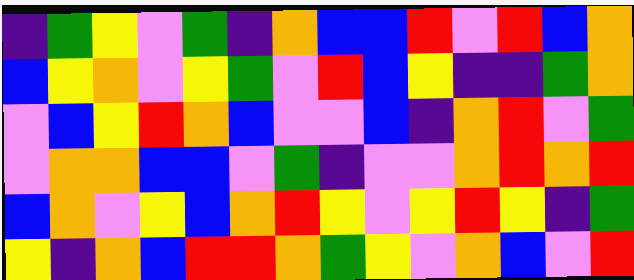[["indigo", "green", "yellow", "violet", "green", "indigo", "orange", "blue", "blue", "red", "violet", "red", "blue", "orange"], ["blue", "yellow", "orange", "violet", "yellow", "green", "violet", "red", "blue", "yellow", "indigo", "indigo", "green", "orange"], ["violet", "blue", "yellow", "red", "orange", "blue", "violet", "violet", "blue", "indigo", "orange", "red", "violet", "green"], ["violet", "orange", "orange", "blue", "blue", "violet", "green", "indigo", "violet", "violet", "orange", "red", "orange", "red"], ["blue", "orange", "violet", "yellow", "blue", "orange", "red", "yellow", "violet", "yellow", "red", "yellow", "indigo", "green"], ["yellow", "indigo", "orange", "blue", "red", "red", "orange", "green", "yellow", "violet", "orange", "blue", "violet", "red"]]